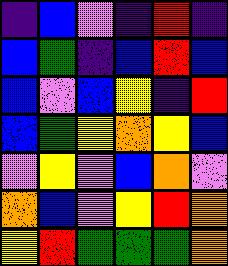[["indigo", "blue", "violet", "indigo", "red", "indigo"], ["blue", "green", "indigo", "blue", "red", "blue"], ["blue", "violet", "blue", "yellow", "indigo", "red"], ["blue", "green", "yellow", "orange", "yellow", "blue"], ["violet", "yellow", "violet", "blue", "orange", "violet"], ["orange", "blue", "violet", "yellow", "red", "orange"], ["yellow", "red", "green", "green", "green", "orange"]]